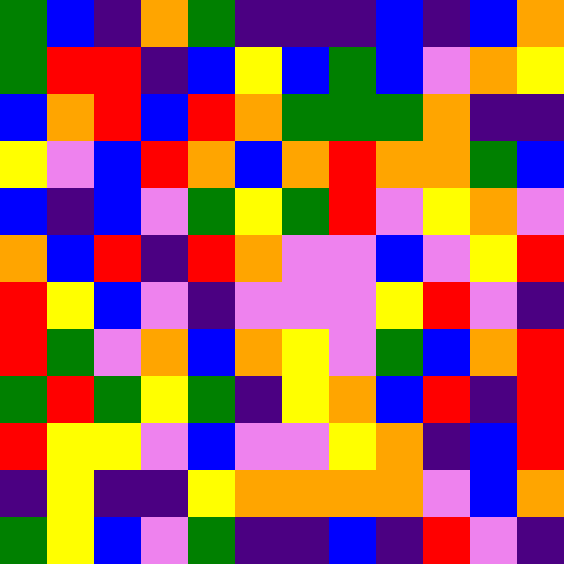[["green", "blue", "indigo", "orange", "green", "indigo", "indigo", "indigo", "blue", "indigo", "blue", "orange"], ["green", "red", "red", "indigo", "blue", "yellow", "blue", "green", "blue", "violet", "orange", "yellow"], ["blue", "orange", "red", "blue", "red", "orange", "green", "green", "green", "orange", "indigo", "indigo"], ["yellow", "violet", "blue", "red", "orange", "blue", "orange", "red", "orange", "orange", "green", "blue"], ["blue", "indigo", "blue", "violet", "green", "yellow", "green", "red", "violet", "yellow", "orange", "violet"], ["orange", "blue", "red", "indigo", "red", "orange", "violet", "violet", "blue", "violet", "yellow", "red"], ["red", "yellow", "blue", "violet", "indigo", "violet", "violet", "violet", "yellow", "red", "violet", "indigo"], ["red", "green", "violet", "orange", "blue", "orange", "yellow", "violet", "green", "blue", "orange", "red"], ["green", "red", "green", "yellow", "green", "indigo", "yellow", "orange", "blue", "red", "indigo", "red"], ["red", "yellow", "yellow", "violet", "blue", "violet", "violet", "yellow", "orange", "indigo", "blue", "red"], ["indigo", "yellow", "indigo", "indigo", "yellow", "orange", "orange", "orange", "orange", "violet", "blue", "orange"], ["green", "yellow", "blue", "violet", "green", "indigo", "indigo", "blue", "indigo", "red", "violet", "indigo"]]